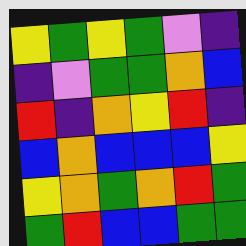[["yellow", "green", "yellow", "green", "violet", "indigo"], ["indigo", "violet", "green", "green", "orange", "blue"], ["red", "indigo", "orange", "yellow", "red", "indigo"], ["blue", "orange", "blue", "blue", "blue", "yellow"], ["yellow", "orange", "green", "orange", "red", "green"], ["green", "red", "blue", "blue", "green", "green"]]